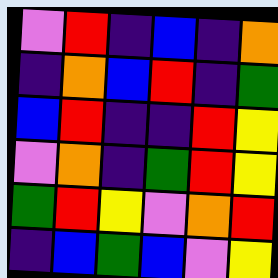[["violet", "red", "indigo", "blue", "indigo", "orange"], ["indigo", "orange", "blue", "red", "indigo", "green"], ["blue", "red", "indigo", "indigo", "red", "yellow"], ["violet", "orange", "indigo", "green", "red", "yellow"], ["green", "red", "yellow", "violet", "orange", "red"], ["indigo", "blue", "green", "blue", "violet", "yellow"]]